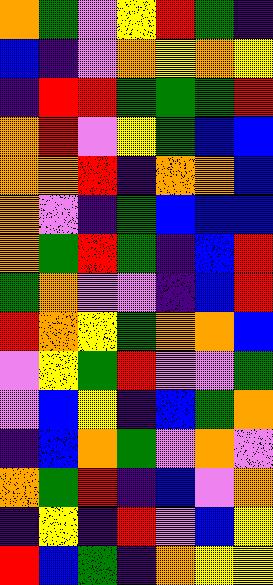[["orange", "green", "violet", "yellow", "red", "green", "indigo"], ["blue", "indigo", "violet", "orange", "yellow", "orange", "yellow"], ["indigo", "red", "red", "green", "green", "green", "red"], ["orange", "red", "violet", "yellow", "green", "blue", "blue"], ["orange", "orange", "red", "indigo", "orange", "orange", "blue"], ["orange", "violet", "indigo", "green", "blue", "blue", "blue"], ["orange", "green", "red", "green", "indigo", "blue", "red"], ["green", "orange", "violet", "violet", "indigo", "blue", "red"], ["red", "orange", "yellow", "green", "orange", "orange", "blue"], ["violet", "yellow", "green", "red", "violet", "violet", "green"], ["violet", "blue", "yellow", "indigo", "blue", "green", "orange"], ["indigo", "blue", "orange", "green", "violet", "orange", "violet"], ["orange", "green", "red", "indigo", "blue", "violet", "orange"], ["indigo", "yellow", "indigo", "red", "violet", "blue", "yellow"], ["red", "blue", "green", "indigo", "orange", "yellow", "yellow"]]